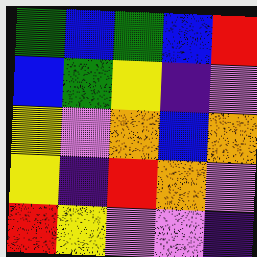[["green", "blue", "green", "blue", "red"], ["blue", "green", "yellow", "indigo", "violet"], ["yellow", "violet", "orange", "blue", "orange"], ["yellow", "indigo", "red", "orange", "violet"], ["red", "yellow", "violet", "violet", "indigo"]]